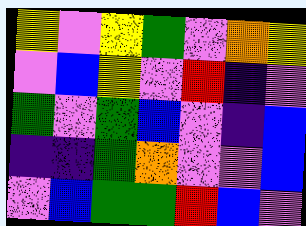[["yellow", "violet", "yellow", "green", "violet", "orange", "yellow"], ["violet", "blue", "yellow", "violet", "red", "indigo", "violet"], ["green", "violet", "green", "blue", "violet", "indigo", "blue"], ["indigo", "indigo", "green", "orange", "violet", "violet", "blue"], ["violet", "blue", "green", "green", "red", "blue", "violet"]]